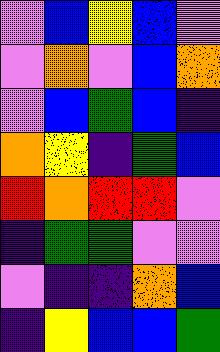[["violet", "blue", "yellow", "blue", "violet"], ["violet", "orange", "violet", "blue", "orange"], ["violet", "blue", "green", "blue", "indigo"], ["orange", "yellow", "indigo", "green", "blue"], ["red", "orange", "red", "red", "violet"], ["indigo", "green", "green", "violet", "violet"], ["violet", "indigo", "indigo", "orange", "blue"], ["indigo", "yellow", "blue", "blue", "green"]]